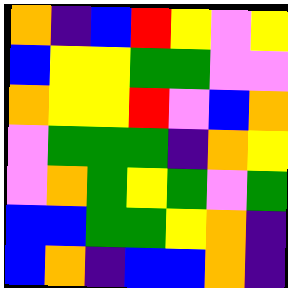[["orange", "indigo", "blue", "red", "yellow", "violet", "yellow"], ["blue", "yellow", "yellow", "green", "green", "violet", "violet"], ["orange", "yellow", "yellow", "red", "violet", "blue", "orange"], ["violet", "green", "green", "green", "indigo", "orange", "yellow"], ["violet", "orange", "green", "yellow", "green", "violet", "green"], ["blue", "blue", "green", "green", "yellow", "orange", "indigo"], ["blue", "orange", "indigo", "blue", "blue", "orange", "indigo"]]